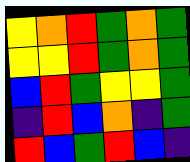[["yellow", "orange", "red", "green", "orange", "green"], ["yellow", "yellow", "red", "green", "orange", "green"], ["blue", "red", "green", "yellow", "yellow", "green"], ["indigo", "red", "blue", "orange", "indigo", "green"], ["red", "blue", "green", "red", "blue", "indigo"]]